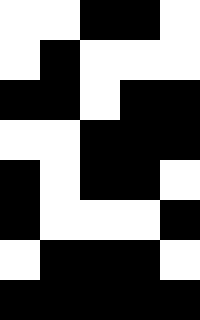[["white", "white", "black", "black", "white"], ["white", "black", "white", "white", "white"], ["black", "black", "white", "black", "black"], ["white", "white", "black", "black", "black"], ["black", "white", "black", "black", "white"], ["black", "white", "white", "white", "black"], ["white", "black", "black", "black", "white"], ["black", "black", "black", "black", "black"]]